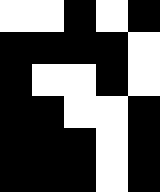[["white", "white", "black", "white", "black"], ["black", "black", "black", "black", "white"], ["black", "white", "white", "black", "white"], ["black", "black", "white", "white", "black"], ["black", "black", "black", "white", "black"], ["black", "black", "black", "white", "black"]]